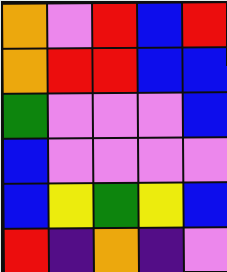[["orange", "violet", "red", "blue", "red"], ["orange", "red", "red", "blue", "blue"], ["green", "violet", "violet", "violet", "blue"], ["blue", "violet", "violet", "violet", "violet"], ["blue", "yellow", "green", "yellow", "blue"], ["red", "indigo", "orange", "indigo", "violet"]]